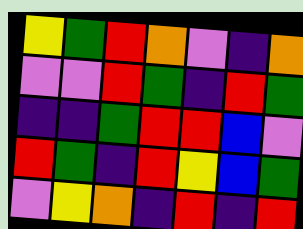[["yellow", "green", "red", "orange", "violet", "indigo", "orange"], ["violet", "violet", "red", "green", "indigo", "red", "green"], ["indigo", "indigo", "green", "red", "red", "blue", "violet"], ["red", "green", "indigo", "red", "yellow", "blue", "green"], ["violet", "yellow", "orange", "indigo", "red", "indigo", "red"]]